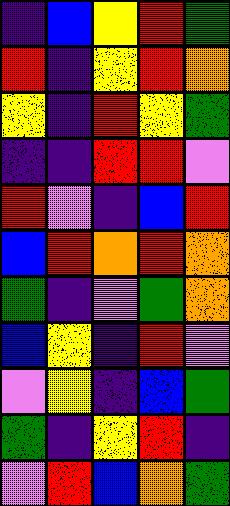[["indigo", "blue", "yellow", "red", "green"], ["red", "indigo", "yellow", "red", "orange"], ["yellow", "indigo", "red", "yellow", "green"], ["indigo", "indigo", "red", "red", "violet"], ["red", "violet", "indigo", "blue", "red"], ["blue", "red", "orange", "red", "orange"], ["green", "indigo", "violet", "green", "orange"], ["blue", "yellow", "indigo", "red", "violet"], ["violet", "yellow", "indigo", "blue", "green"], ["green", "indigo", "yellow", "red", "indigo"], ["violet", "red", "blue", "orange", "green"]]